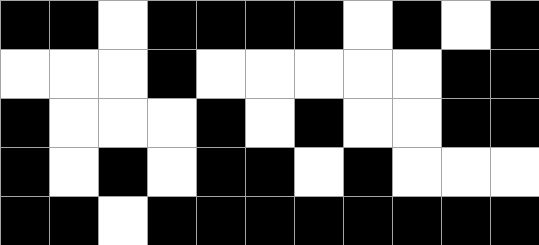[["black", "black", "white", "black", "black", "black", "black", "white", "black", "white", "black"], ["white", "white", "white", "black", "white", "white", "white", "white", "white", "black", "black"], ["black", "white", "white", "white", "black", "white", "black", "white", "white", "black", "black"], ["black", "white", "black", "white", "black", "black", "white", "black", "white", "white", "white"], ["black", "black", "white", "black", "black", "black", "black", "black", "black", "black", "black"]]